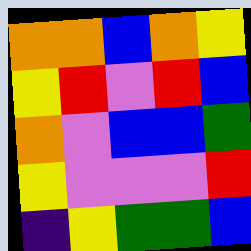[["orange", "orange", "blue", "orange", "yellow"], ["yellow", "red", "violet", "red", "blue"], ["orange", "violet", "blue", "blue", "green"], ["yellow", "violet", "violet", "violet", "red"], ["indigo", "yellow", "green", "green", "blue"]]